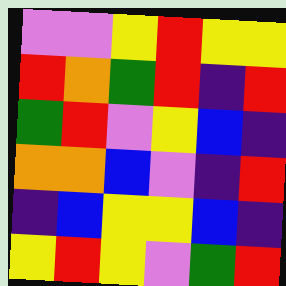[["violet", "violet", "yellow", "red", "yellow", "yellow"], ["red", "orange", "green", "red", "indigo", "red"], ["green", "red", "violet", "yellow", "blue", "indigo"], ["orange", "orange", "blue", "violet", "indigo", "red"], ["indigo", "blue", "yellow", "yellow", "blue", "indigo"], ["yellow", "red", "yellow", "violet", "green", "red"]]